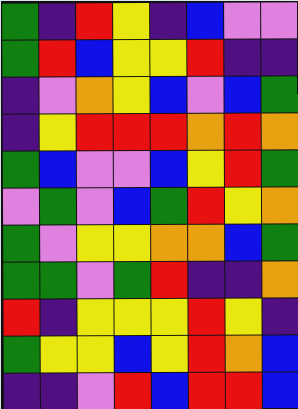[["green", "indigo", "red", "yellow", "indigo", "blue", "violet", "violet"], ["green", "red", "blue", "yellow", "yellow", "red", "indigo", "indigo"], ["indigo", "violet", "orange", "yellow", "blue", "violet", "blue", "green"], ["indigo", "yellow", "red", "red", "red", "orange", "red", "orange"], ["green", "blue", "violet", "violet", "blue", "yellow", "red", "green"], ["violet", "green", "violet", "blue", "green", "red", "yellow", "orange"], ["green", "violet", "yellow", "yellow", "orange", "orange", "blue", "green"], ["green", "green", "violet", "green", "red", "indigo", "indigo", "orange"], ["red", "indigo", "yellow", "yellow", "yellow", "red", "yellow", "indigo"], ["green", "yellow", "yellow", "blue", "yellow", "red", "orange", "blue"], ["indigo", "indigo", "violet", "red", "blue", "red", "red", "blue"]]